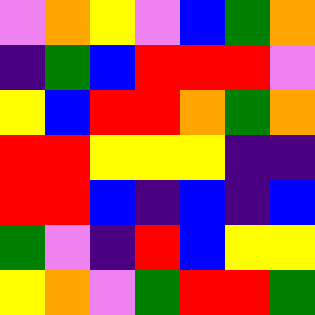[["violet", "orange", "yellow", "violet", "blue", "green", "orange"], ["indigo", "green", "blue", "red", "red", "red", "violet"], ["yellow", "blue", "red", "red", "orange", "green", "orange"], ["red", "red", "yellow", "yellow", "yellow", "indigo", "indigo"], ["red", "red", "blue", "indigo", "blue", "indigo", "blue"], ["green", "violet", "indigo", "red", "blue", "yellow", "yellow"], ["yellow", "orange", "violet", "green", "red", "red", "green"]]